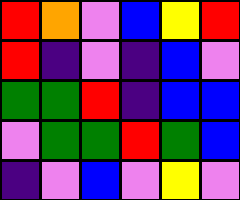[["red", "orange", "violet", "blue", "yellow", "red"], ["red", "indigo", "violet", "indigo", "blue", "violet"], ["green", "green", "red", "indigo", "blue", "blue"], ["violet", "green", "green", "red", "green", "blue"], ["indigo", "violet", "blue", "violet", "yellow", "violet"]]